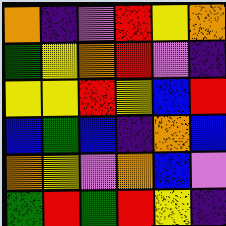[["orange", "indigo", "violet", "red", "yellow", "orange"], ["green", "yellow", "orange", "red", "violet", "indigo"], ["yellow", "yellow", "red", "yellow", "blue", "red"], ["blue", "green", "blue", "indigo", "orange", "blue"], ["orange", "yellow", "violet", "orange", "blue", "violet"], ["green", "red", "green", "red", "yellow", "indigo"]]